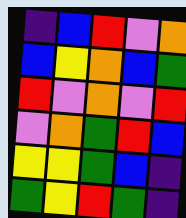[["indigo", "blue", "red", "violet", "orange"], ["blue", "yellow", "orange", "blue", "green"], ["red", "violet", "orange", "violet", "red"], ["violet", "orange", "green", "red", "blue"], ["yellow", "yellow", "green", "blue", "indigo"], ["green", "yellow", "red", "green", "indigo"]]